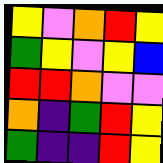[["yellow", "violet", "orange", "red", "yellow"], ["green", "yellow", "violet", "yellow", "blue"], ["red", "red", "orange", "violet", "violet"], ["orange", "indigo", "green", "red", "yellow"], ["green", "indigo", "indigo", "red", "yellow"]]